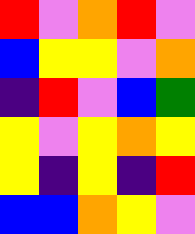[["red", "violet", "orange", "red", "violet"], ["blue", "yellow", "yellow", "violet", "orange"], ["indigo", "red", "violet", "blue", "green"], ["yellow", "violet", "yellow", "orange", "yellow"], ["yellow", "indigo", "yellow", "indigo", "red"], ["blue", "blue", "orange", "yellow", "violet"]]